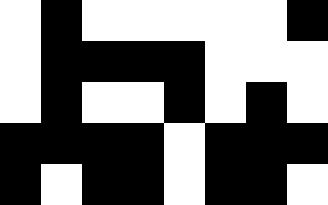[["white", "black", "white", "white", "white", "white", "white", "black"], ["white", "black", "black", "black", "black", "white", "white", "white"], ["white", "black", "white", "white", "black", "white", "black", "white"], ["black", "black", "black", "black", "white", "black", "black", "black"], ["black", "white", "black", "black", "white", "black", "black", "white"]]